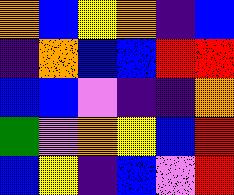[["orange", "blue", "yellow", "orange", "indigo", "blue"], ["indigo", "orange", "blue", "blue", "red", "red"], ["blue", "blue", "violet", "indigo", "indigo", "orange"], ["green", "violet", "orange", "yellow", "blue", "red"], ["blue", "yellow", "indigo", "blue", "violet", "red"]]